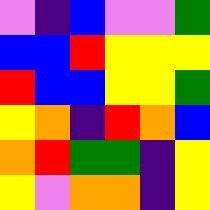[["violet", "indigo", "blue", "violet", "violet", "green"], ["blue", "blue", "red", "yellow", "yellow", "yellow"], ["red", "blue", "blue", "yellow", "yellow", "green"], ["yellow", "orange", "indigo", "red", "orange", "blue"], ["orange", "red", "green", "green", "indigo", "yellow"], ["yellow", "violet", "orange", "orange", "indigo", "yellow"]]